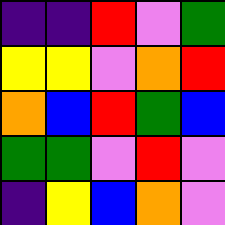[["indigo", "indigo", "red", "violet", "green"], ["yellow", "yellow", "violet", "orange", "red"], ["orange", "blue", "red", "green", "blue"], ["green", "green", "violet", "red", "violet"], ["indigo", "yellow", "blue", "orange", "violet"]]